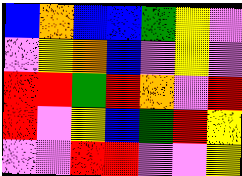[["blue", "orange", "blue", "blue", "green", "yellow", "violet"], ["violet", "yellow", "orange", "blue", "violet", "yellow", "violet"], ["red", "red", "green", "red", "orange", "violet", "red"], ["red", "violet", "yellow", "blue", "green", "red", "yellow"], ["violet", "violet", "red", "red", "violet", "violet", "yellow"]]